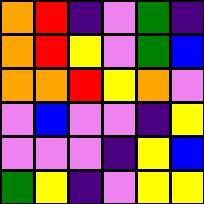[["orange", "red", "indigo", "violet", "green", "indigo"], ["orange", "red", "yellow", "violet", "green", "blue"], ["orange", "orange", "red", "yellow", "orange", "violet"], ["violet", "blue", "violet", "violet", "indigo", "yellow"], ["violet", "violet", "violet", "indigo", "yellow", "blue"], ["green", "yellow", "indigo", "violet", "yellow", "yellow"]]